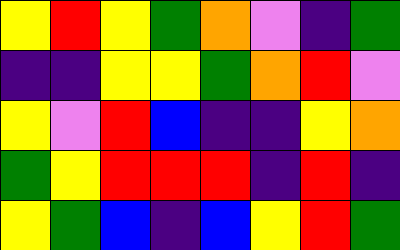[["yellow", "red", "yellow", "green", "orange", "violet", "indigo", "green"], ["indigo", "indigo", "yellow", "yellow", "green", "orange", "red", "violet"], ["yellow", "violet", "red", "blue", "indigo", "indigo", "yellow", "orange"], ["green", "yellow", "red", "red", "red", "indigo", "red", "indigo"], ["yellow", "green", "blue", "indigo", "blue", "yellow", "red", "green"]]